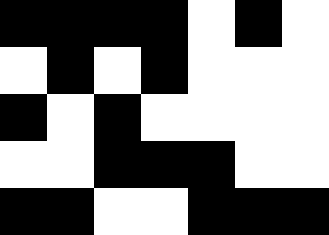[["black", "black", "black", "black", "white", "black", "white"], ["white", "black", "white", "black", "white", "white", "white"], ["black", "white", "black", "white", "white", "white", "white"], ["white", "white", "black", "black", "black", "white", "white"], ["black", "black", "white", "white", "black", "black", "black"]]